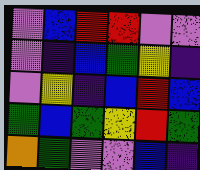[["violet", "blue", "red", "red", "violet", "violet"], ["violet", "indigo", "blue", "green", "yellow", "indigo"], ["violet", "yellow", "indigo", "blue", "red", "blue"], ["green", "blue", "green", "yellow", "red", "green"], ["orange", "green", "violet", "violet", "blue", "indigo"]]